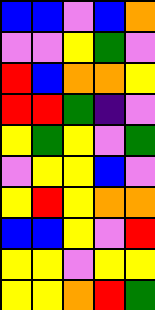[["blue", "blue", "violet", "blue", "orange"], ["violet", "violet", "yellow", "green", "violet"], ["red", "blue", "orange", "orange", "yellow"], ["red", "red", "green", "indigo", "violet"], ["yellow", "green", "yellow", "violet", "green"], ["violet", "yellow", "yellow", "blue", "violet"], ["yellow", "red", "yellow", "orange", "orange"], ["blue", "blue", "yellow", "violet", "red"], ["yellow", "yellow", "violet", "yellow", "yellow"], ["yellow", "yellow", "orange", "red", "green"]]